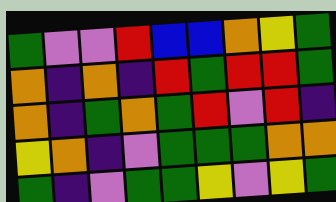[["green", "violet", "violet", "red", "blue", "blue", "orange", "yellow", "green"], ["orange", "indigo", "orange", "indigo", "red", "green", "red", "red", "green"], ["orange", "indigo", "green", "orange", "green", "red", "violet", "red", "indigo"], ["yellow", "orange", "indigo", "violet", "green", "green", "green", "orange", "orange"], ["green", "indigo", "violet", "green", "green", "yellow", "violet", "yellow", "green"]]